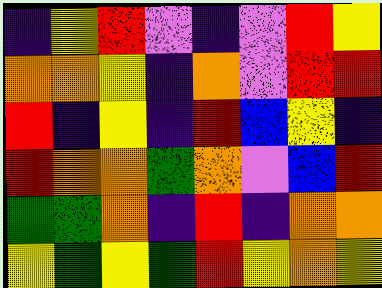[["indigo", "yellow", "red", "violet", "indigo", "violet", "red", "yellow"], ["orange", "orange", "yellow", "indigo", "orange", "violet", "red", "red"], ["red", "indigo", "yellow", "indigo", "red", "blue", "yellow", "indigo"], ["red", "orange", "orange", "green", "orange", "violet", "blue", "red"], ["green", "green", "orange", "indigo", "red", "indigo", "orange", "orange"], ["yellow", "green", "yellow", "green", "red", "yellow", "orange", "yellow"]]